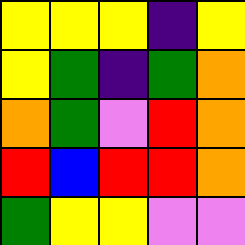[["yellow", "yellow", "yellow", "indigo", "yellow"], ["yellow", "green", "indigo", "green", "orange"], ["orange", "green", "violet", "red", "orange"], ["red", "blue", "red", "red", "orange"], ["green", "yellow", "yellow", "violet", "violet"]]